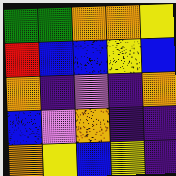[["green", "green", "orange", "orange", "yellow"], ["red", "blue", "blue", "yellow", "blue"], ["orange", "indigo", "violet", "indigo", "orange"], ["blue", "violet", "orange", "indigo", "indigo"], ["orange", "yellow", "blue", "yellow", "indigo"]]